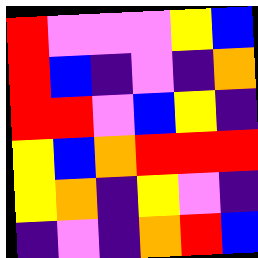[["red", "violet", "violet", "violet", "yellow", "blue"], ["red", "blue", "indigo", "violet", "indigo", "orange"], ["red", "red", "violet", "blue", "yellow", "indigo"], ["yellow", "blue", "orange", "red", "red", "red"], ["yellow", "orange", "indigo", "yellow", "violet", "indigo"], ["indigo", "violet", "indigo", "orange", "red", "blue"]]